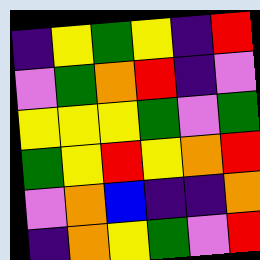[["indigo", "yellow", "green", "yellow", "indigo", "red"], ["violet", "green", "orange", "red", "indigo", "violet"], ["yellow", "yellow", "yellow", "green", "violet", "green"], ["green", "yellow", "red", "yellow", "orange", "red"], ["violet", "orange", "blue", "indigo", "indigo", "orange"], ["indigo", "orange", "yellow", "green", "violet", "red"]]